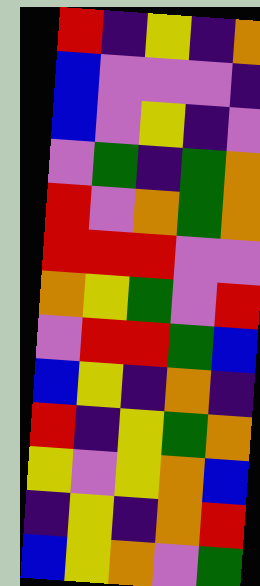[["red", "indigo", "yellow", "indigo", "orange"], ["blue", "violet", "violet", "violet", "indigo"], ["blue", "violet", "yellow", "indigo", "violet"], ["violet", "green", "indigo", "green", "orange"], ["red", "violet", "orange", "green", "orange"], ["red", "red", "red", "violet", "violet"], ["orange", "yellow", "green", "violet", "red"], ["violet", "red", "red", "green", "blue"], ["blue", "yellow", "indigo", "orange", "indigo"], ["red", "indigo", "yellow", "green", "orange"], ["yellow", "violet", "yellow", "orange", "blue"], ["indigo", "yellow", "indigo", "orange", "red"], ["blue", "yellow", "orange", "violet", "green"]]